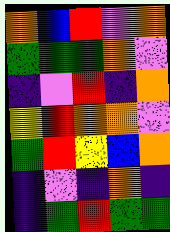[["orange", "blue", "red", "violet", "orange"], ["green", "green", "green", "orange", "violet"], ["indigo", "violet", "red", "indigo", "orange"], ["yellow", "red", "orange", "orange", "violet"], ["green", "red", "yellow", "blue", "orange"], ["indigo", "violet", "indigo", "orange", "indigo"], ["indigo", "green", "red", "green", "green"]]